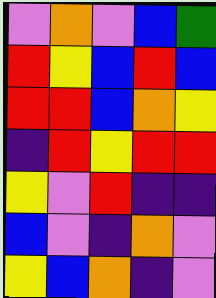[["violet", "orange", "violet", "blue", "green"], ["red", "yellow", "blue", "red", "blue"], ["red", "red", "blue", "orange", "yellow"], ["indigo", "red", "yellow", "red", "red"], ["yellow", "violet", "red", "indigo", "indigo"], ["blue", "violet", "indigo", "orange", "violet"], ["yellow", "blue", "orange", "indigo", "violet"]]